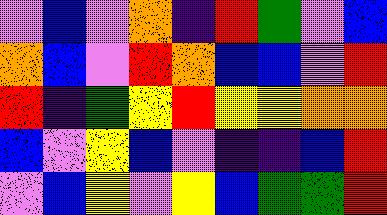[["violet", "blue", "violet", "orange", "indigo", "red", "green", "violet", "blue"], ["orange", "blue", "violet", "red", "orange", "blue", "blue", "violet", "red"], ["red", "indigo", "green", "yellow", "red", "yellow", "yellow", "orange", "orange"], ["blue", "violet", "yellow", "blue", "violet", "indigo", "indigo", "blue", "red"], ["violet", "blue", "yellow", "violet", "yellow", "blue", "green", "green", "red"]]